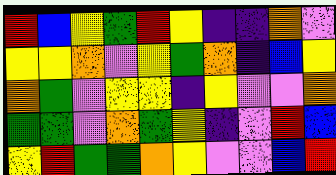[["red", "blue", "yellow", "green", "red", "yellow", "indigo", "indigo", "orange", "violet"], ["yellow", "yellow", "orange", "violet", "yellow", "green", "orange", "indigo", "blue", "yellow"], ["orange", "green", "violet", "yellow", "yellow", "indigo", "yellow", "violet", "violet", "orange"], ["green", "green", "violet", "orange", "green", "yellow", "indigo", "violet", "red", "blue"], ["yellow", "red", "green", "green", "orange", "yellow", "violet", "violet", "blue", "red"]]